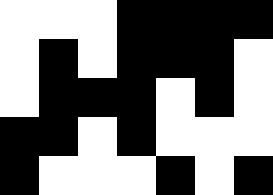[["white", "white", "white", "black", "black", "black", "black"], ["white", "black", "white", "black", "black", "black", "white"], ["white", "black", "black", "black", "white", "black", "white"], ["black", "black", "white", "black", "white", "white", "white"], ["black", "white", "white", "white", "black", "white", "black"]]